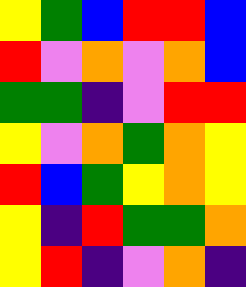[["yellow", "green", "blue", "red", "red", "blue"], ["red", "violet", "orange", "violet", "orange", "blue"], ["green", "green", "indigo", "violet", "red", "red"], ["yellow", "violet", "orange", "green", "orange", "yellow"], ["red", "blue", "green", "yellow", "orange", "yellow"], ["yellow", "indigo", "red", "green", "green", "orange"], ["yellow", "red", "indigo", "violet", "orange", "indigo"]]